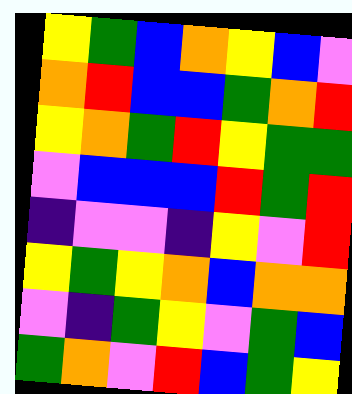[["yellow", "green", "blue", "orange", "yellow", "blue", "violet"], ["orange", "red", "blue", "blue", "green", "orange", "red"], ["yellow", "orange", "green", "red", "yellow", "green", "green"], ["violet", "blue", "blue", "blue", "red", "green", "red"], ["indigo", "violet", "violet", "indigo", "yellow", "violet", "red"], ["yellow", "green", "yellow", "orange", "blue", "orange", "orange"], ["violet", "indigo", "green", "yellow", "violet", "green", "blue"], ["green", "orange", "violet", "red", "blue", "green", "yellow"]]